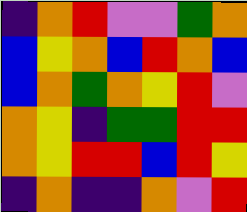[["indigo", "orange", "red", "violet", "violet", "green", "orange"], ["blue", "yellow", "orange", "blue", "red", "orange", "blue"], ["blue", "orange", "green", "orange", "yellow", "red", "violet"], ["orange", "yellow", "indigo", "green", "green", "red", "red"], ["orange", "yellow", "red", "red", "blue", "red", "yellow"], ["indigo", "orange", "indigo", "indigo", "orange", "violet", "red"]]